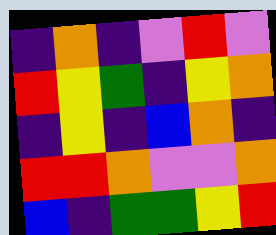[["indigo", "orange", "indigo", "violet", "red", "violet"], ["red", "yellow", "green", "indigo", "yellow", "orange"], ["indigo", "yellow", "indigo", "blue", "orange", "indigo"], ["red", "red", "orange", "violet", "violet", "orange"], ["blue", "indigo", "green", "green", "yellow", "red"]]